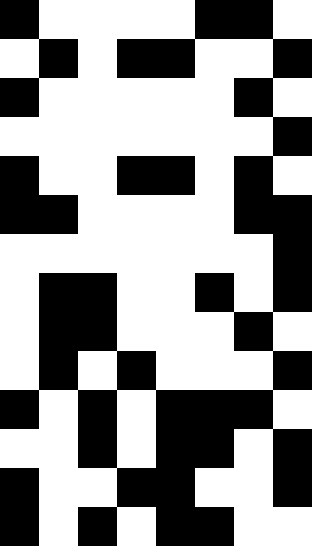[["black", "white", "white", "white", "white", "black", "black", "white"], ["white", "black", "white", "black", "black", "white", "white", "black"], ["black", "white", "white", "white", "white", "white", "black", "white"], ["white", "white", "white", "white", "white", "white", "white", "black"], ["black", "white", "white", "black", "black", "white", "black", "white"], ["black", "black", "white", "white", "white", "white", "black", "black"], ["white", "white", "white", "white", "white", "white", "white", "black"], ["white", "black", "black", "white", "white", "black", "white", "black"], ["white", "black", "black", "white", "white", "white", "black", "white"], ["white", "black", "white", "black", "white", "white", "white", "black"], ["black", "white", "black", "white", "black", "black", "black", "white"], ["white", "white", "black", "white", "black", "black", "white", "black"], ["black", "white", "white", "black", "black", "white", "white", "black"], ["black", "white", "black", "white", "black", "black", "white", "white"]]